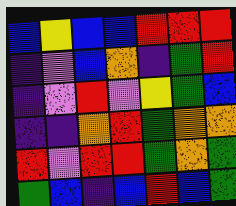[["blue", "yellow", "blue", "blue", "red", "red", "red"], ["indigo", "violet", "blue", "orange", "indigo", "green", "red"], ["indigo", "violet", "red", "violet", "yellow", "green", "blue"], ["indigo", "indigo", "orange", "red", "green", "orange", "orange"], ["red", "violet", "red", "red", "green", "orange", "green"], ["green", "blue", "indigo", "blue", "red", "blue", "green"]]